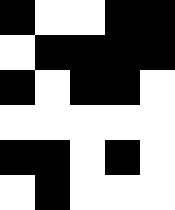[["black", "white", "white", "black", "black"], ["white", "black", "black", "black", "black"], ["black", "white", "black", "black", "white"], ["white", "white", "white", "white", "white"], ["black", "black", "white", "black", "white"], ["white", "black", "white", "white", "white"]]